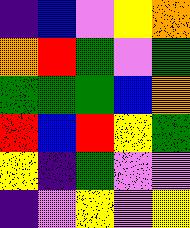[["indigo", "blue", "violet", "yellow", "orange"], ["orange", "red", "green", "violet", "green"], ["green", "green", "green", "blue", "orange"], ["red", "blue", "red", "yellow", "green"], ["yellow", "indigo", "green", "violet", "violet"], ["indigo", "violet", "yellow", "violet", "yellow"]]